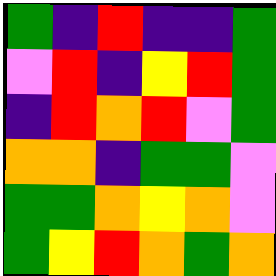[["green", "indigo", "red", "indigo", "indigo", "green"], ["violet", "red", "indigo", "yellow", "red", "green"], ["indigo", "red", "orange", "red", "violet", "green"], ["orange", "orange", "indigo", "green", "green", "violet"], ["green", "green", "orange", "yellow", "orange", "violet"], ["green", "yellow", "red", "orange", "green", "orange"]]